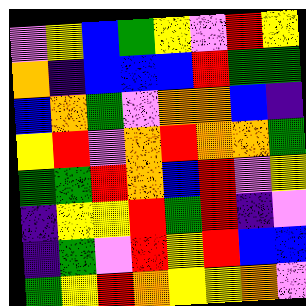[["violet", "yellow", "blue", "green", "yellow", "violet", "red", "yellow"], ["orange", "indigo", "blue", "blue", "blue", "red", "green", "green"], ["blue", "orange", "green", "violet", "orange", "orange", "blue", "indigo"], ["yellow", "red", "violet", "orange", "red", "orange", "orange", "green"], ["green", "green", "red", "orange", "blue", "red", "violet", "yellow"], ["indigo", "yellow", "yellow", "red", "green", "red", "indigo", "violet"], ["indigo", "green", "violet", "red", "yellow", "red", "blue", "blue"], ["green", "yellow", "red", "orange", "yellow", "yellow", "orange", "violet"]]